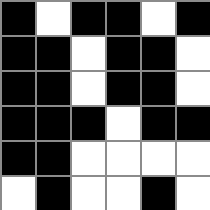[["black", "white", "black", "black", "white", "black"], ["black", "black", "white", "black", "black", "white"], ["black", "black", "white", "black", "black", "white"], ["black", "black", "black", "white", "black", "black"], ["black", "black", "white", "white", "white", "white"], ["white", "black", "white", "white", "black", "white"]]